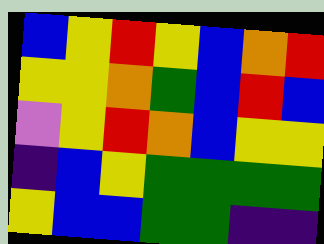[["blue", "yellow", "red", "yellow", "blue", "orange", "red"], ["yellow", "yellow", "orange", "green", "blue", "red", "blue"], ["violet", "yellow", "red", "orange", "blue", "yellow", "yellow"], ["indigo", "blue", "yellow", "green", "green", "green", "green"], ["yellow", "blue", "blue", "green", "green", "indigo", "indigo"]]